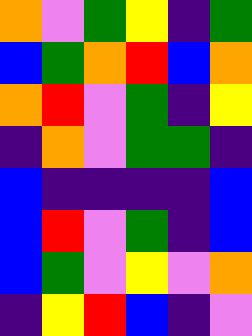[["orange", "violet", "green", "yellow", "indigo", "green"], ["blue", "green", "orange", "red", "blue", "orange"], ["orange", "red", "violet", "green", "indigo", "yellow"], ["indigo", "orange", "violet", "green", "green", "indigo"], ["blue", "indigo", "indigo", "indigo", "indigo", "blue"], ["blue", "red", "violet", "green", "indigo", "blue"], ["blue", "green", "violet", "yellow", "violet", "orange"], ["indigo", "yellow", "red", "blue", "indigo", "violet"]]